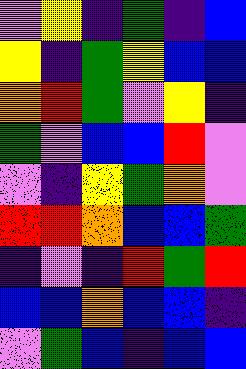[["violet", "yellow", "indigo", "green", "indigo", "blue"], ["yellow", "indigo", "green", "yellow", "blue", "blue"], ["orange", "red", "green", "violet", "yellow", "indigo"], ["green", "violet", "blue", "blue", "red", "violet"], ["violet", "indigo", "yellow", "green", "orange", "violet"], ["red", "red", "orange", "blue", "blue", "green"], ["indigo", "violet", "indigo", "red", "green", "red"], ["blue", "blue", "orange", "blue", "blue", "indigo"], ["violet", "green", "blue", "indigo", "blue", "blue"]]